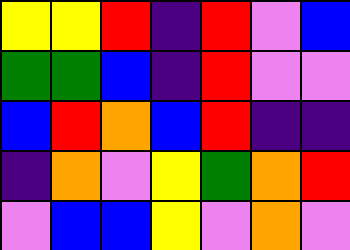[["yellow", "yellow", "red", "indigo", "red", "violet", "blue"], ["green", "green", "blue", "indigo", "red", "violet", "violet"], ["blue", "red", "orange", "blue", "red", "indigo", "indigo"], ["indigo", "orange", "violet", "yellow", "green", "orange", "red"], ["violet", "blue", "blue", "yellow", "violet", "orange", "violet"]]